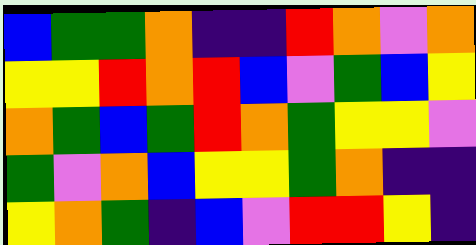[["blue", "green", "green", "orange", "indigo", "indigo", "red", "orange", "violet", "orange"], ["yellow", "yellow", "red", "orange", "red", "blue", "violet", "green", "blue", "yellow"], ["orange", "green", "blue", "green", "red", "orange", "green", "yellow", "yellow", "violet"], ["green", "violet", "orange", "blue", "yellow", "yellow", "green", "orange", "indigo", "indigo"], ["yellow", "orange", "green", "indigo", "blue", "violet", "red", "red", "yellow", "indigo"]]